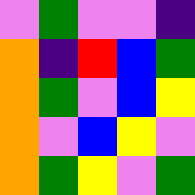[["violet", "green", "violet", "violet", "indigo"], ["orange", "indigo", "red", "blue", "green"], ["orange", "green", "violet", "blue", "yellow"], ["orange", "violet", "blue", "yellow", "violet"], ["orange", "green", "yellow", "violet", "green"]]